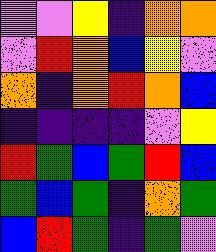[["violet", "violet", "yellow", "indigo", "orange", "orange"], ["violet", "red", "orange", "blue", "yellow", "violet"], ["orange", "indigo", "orange", "red", "orange", "blue"], ["indigo", "indigo", "indigo", "indigo", "violet", "yellow"], ["red", "green", "blue", "green", "red", "blue"], ["green", "blue", "green", "indigo", "orange", "green"], ["blue", "red", "green", "indigo", "green", "violet"]]